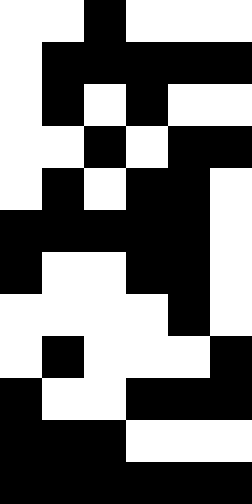[["white", "white", "black", "white", "white", "white"], ["white", "black", "black", "black", "black", "black"], ["white", "black", "white", "black", "white", "white"], ["white", "white", "black", "white", "black", "black"], ["white", "black", "white", "black", "black", "white"], ["black", "black", "black", "black", "black", "white"], ["black", "white", "white", "black", "black", "white"], ["white", "white", "white", "white", "black", "white"], ["white", "black", "white", "white", "white", "black"], ["black", "white", "white", "black", "black", "black"], ["black", "black", "black", "white", "white", "white"], ["black", "black", "black", "black", "black", "black"]]